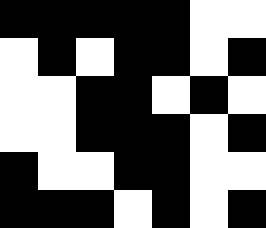[["black", "black", "black", "black", "black", "white", "white"], ["white", "black", "white", "black", "black", "white", "black"], ["white", "white", "black", "black", "white", "black", "white"], ["white", "white", "black", "black", "black", "white", "black"], ["black", "white", "white", "black", "black", "white", "white"], ["black", "black", "black", "white", "black", "white", "black"]]